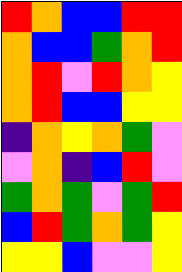[["red", "orange", "blue", "blue", "red", "red"], ["orange", "blue", "blue", "green", "orange", "red"], ["orange", "red", "violet", "red", "orange", "yellow"], ["orange", "red", "blue", "blue", "yellow", "yellow"], ["indigo", "orange", "yellow", "orange", "green", "violet"], ["violet", "orange", "indigo", "blue", "red", "violet"], ["green", "orange", "green", "violet", "green", "red"], ["blue", "red", "green", "orange", "green", "yellow"], ["yellow", "yellow", "blue", "violet", "violet", "yellow"]]